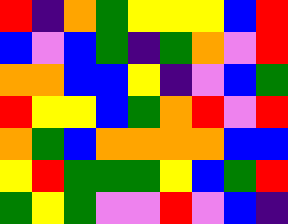[["red", "indigo", "orange", "green", "yellow", "yellow", "yellow", "blue", "red"], ["blue", "violet", "blue", "green", "indigo", "green", "orange", "violet", "red"], ["orange", "orange", "blue", "blue", "yellow", "indigo", "violet", "blue", "green"], ["red", "yellow", "yellow", "blue", "green", "orange", "red", "violet", "red"], ["orange", "green", "blue", "orange", "orange", "orange", "orange", "blue", "blue"], ["yellow", "red", "green", "green", "green", "yellow", "blue", "green", "red"], ["green", "yellow", "green", "violet", "violet", "red", "violet", "blue", "indigo"]]